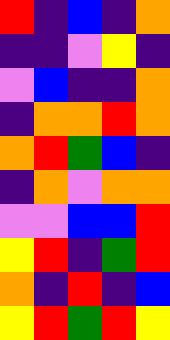[["red", "indigo", "blue", "indigo", "orange"], ["indigo", "indigo", "violet", "yellow", "indigo"], ["violet", "blue", "indigo", "indigo", "orange"], ["indigo", "orange", "orange", "red", "orange"], ["orange", "red", "green", "blue", "indigo"], ["indigo", "orange", "violet", "orange", "orange"], ["violet", "violet", "blue", "blue", "red"], ["yellow", "red", "indigo", "green", "red"], ["orange", "indigo", "red", "indigo", "blue"], ["yellow", "red", "green", "red", "yellow"]]